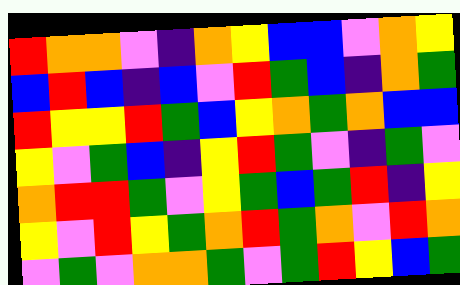[["red", "orange", "orange", "violet", "indigo", "orange", "yellow", "blue", "blue", "violet", "orange", "yellow"], ["blue", "red", "blue", "indigo", "blue", "violet", "red", "green", "blue", "indigo", "orange", "green"], ["red", "yellow", "yellow", "red", "green", "blue", "yellow", "orange", "green", "orange", "blue", "blue"], ["yellow", "violet", "green", "blue", "indigo", "yellow", "red", "green", "violet", "indigo", "green", "violet"], ["orange", "red", "red", "green", "violet", "yellow", "green", "blue", "green", "red", "indigo", "yellow"], ["yellow", "violet", "red", "yellow", "green", "orange", "red", "green", "orange", "violet", "red", "orange"], ["violet", "green", "violet", "orange", "orange", "green", "violet", "green", "red", "yellow", "blue", "green"]]